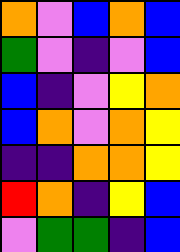[["orange", "violet", "blue", "orange", "blue"], ["green", "violet", "indigo", "violet", "blue"], ["blue", "indigo", "violet", "yellow", "orange"], ["blue", "orange", "violet", "orange", "yellow"], ["indigo", "indigo", "orange", "orange", "yellow"], ["red", "orange", "indigo", "yellow", "blue"], ["violet", "green", "green", "indigo", "blue"]]